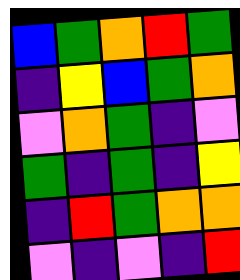[["blue", "green", "orange", "red", "green"], ["indigo", "yellow", "blue", "green", "orange"], ["violet", "orange", "green", "indigo", "violet"], ["green", "indigo", "green", "indigo", "yellow"], ["indigo", "red", "green", "orange", "orange"], ["violet", "indigo", "violet", "indigo", "red"]]